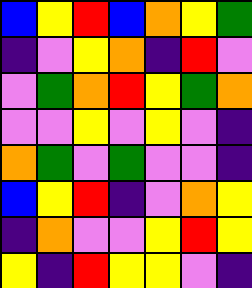[["blue", "yellow", "red", "blue", "orange", "yellow", "green"], ["indigo", "violet", "yellow", "orange", "indigo", "red", "violet"], ["violet", "green", "orange", "red", "yellow", "green", "orange"], ["violet", "violet", "yellow", "violet", "yellow", "violet", "indigo"], ["orange", "green", "violet", "green", "violet", "violet", "indigo"], ["blue", "yellow", "red", "indigo", "violet", "orange", "yellow"], ["indigo", "orange", "violet", "violet", "yellow", "red", "yellow"], ["yellow", "indigo", "red", "yellow", "yellow", "violet", "indigo"]]